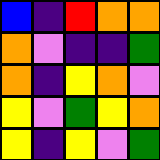[["blue", "indigo", "red", "orange", "orange"], ["orange", "violet", "indigo", "indigo", "green"], ["orange", "indigo", "yellow", "orange", "violet"], ["yellow", "violet", "green", "yellow", "orange"], ["yellow", "indigo", "yellow", "violet", "green"]]